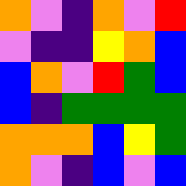[["orange", "violet", "indigo", "orange", "violet", "red"], ["violet", "indigo", "indigo", "yellow", "orange", "blue"], ["blue", "orange", "violet", "red", "green", "blue"], ["blue", "indigo", "green", "green", "green", "green"], ["orange", "orange", "orange", "blue", "yellow", "green"], ["orange", "violet", "indigo", "blue", "violet", "blue"]]